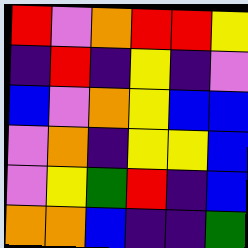[["red", "violet", "orange", "red", "red", "yellow"], ["indigo", "red", "indigo", "yellow", "indigo", "violet"], ["blue", "violet", "orange", "yellow", "blue", "blue"], ["violet", "orange", "indigo", "yellow", "yellow", "blue"], ["violet", "yellow", "green", "red", "indigo", "blue"], ["orange", "orange", "blue", "indigo", "indigo", "green"]]